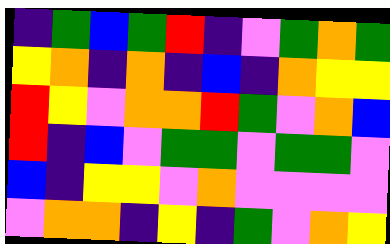[["indigo", "green", "blue", "green", "red", "indigo", "violet", "green", "orange", "green"], ["yellow", "orange", "indigo", "orange", "indigo", "blue", "indigo", "orange", "yellow", "yellow"], ["red", "yellow", "violet", "orange", "orange", "red", "green", "violet", "orange", "blue"], ["red", "indigo", "blue", "violet", "green", "green", "violet", "green", "green", "violet"], ["blue", "indigo", "yellow", "yellow", "violet", "orange", "violet", "violet", "violet", "violet"], ["violet", "orange", "orange", "indigo", "yellow", "indigo", "green", "violet", "orange", "yellow"]]